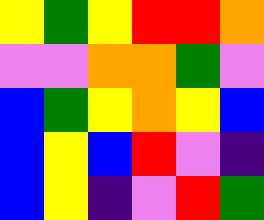[["yellow", "green", "yellow", "red", "red", "orange"], ["violet", "violet", "orange", "orange", "green", "violet"], ["blue", "green", "yellow", "orange", "yellow", "blue"], ["blue", "yellow", "blue", "red", "violet", "indigo"], ["blue", "yellow", "indigo", "violet", "red", "green"]]